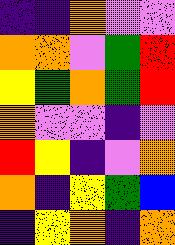[["indigo", "indigo", "orange", "violet", "violet"], ["orange", "orange", "violet", "green", "red"], ["yellow", "green", "orange", "green", "red"], ["orange", "violet", "violet", "indigo", "violet"], ["red", "yellow", "indigo", "violet", "orange"], ["orange", "indigo", "yellow", "green", "blue"], ["indigo", "yellow", "orange", "indigo", "orange"]]